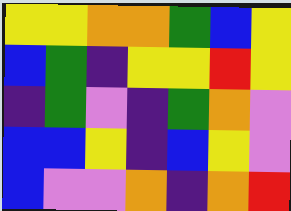[["yellow", "yellow", "orange", "orange", "green", "blue", "yellow"], ["blue", "green", "indigo", "yellow", "yellow", "red", "yellow"], ["indigo", "green", "violet", "indigo", "green", "orange", "violet"], ["blue", "blue", "yellow", "indigo", "blue", "yellow", "violet"], ["blue", "violet", "violet", "orange", "indigo", "orange", "red"]]